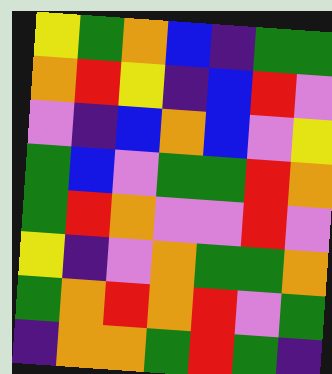[["yellow", "green", "orange", "blue", "indigo", "green", "green"], ["orange", "red", "yellow", "indigo", "blue", "red", "violet"], ["violet", "indigo", "blue", "orange", "blue", "violet", "yellow"], ["green", "blue", "violet", "green", "green", "red", "orange"], ["green", "red", "orange", "violet", "violet", "red", "violet"], ["yellow", "indigo", "violet", "orange", "green", "green", "orange"], ["green", "orange", "red", "orange", "red", "violet", "green"], ["indigo", "orange", "orange", "green", "red", "green", "indigo"]]